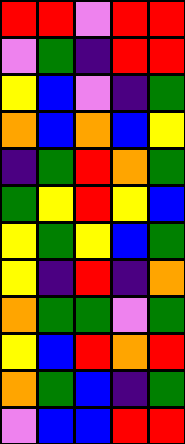[["red", "red", "violet", "red", "red"], ["violet", "green", "indigo", "red", "red"], ["yellow", "blue", "violet", "indigo", "green"], ["orange", "blue", "orange", "blue", "yellow"], ["indigo", "green", "red", "orange", "green"], ["green", "yellow", "red", "yellow", "blue"], ["yellow", "green", "yellow", "blue", "green"], ["yellow", "indigo", "red", "indigo", "orange"], ["orange", "green", "green", "violet", "green"], ["yellow", "blue", "red", "orange", "red"], ["orange", "green", "blue", "indigo", "green"], ["violet", "blue", "blue", "red", "red"]]